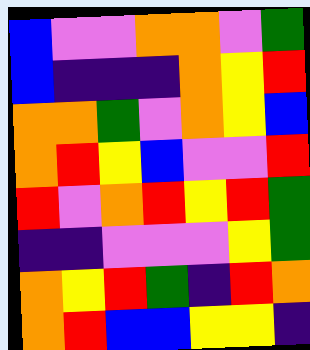[["blue", "violet", "violet", "orange", "orange", "violet", "green"], ["blue", "indigo", "indigo", "indigo", "orange", "yellow", "red"], ["orange", "orange", "green", "violet", "orange", "yellow", "blue"], ["orange", "red", "yellow", "blue", "violet", "violet", "red"], ["red", "violet", "orange", "red", "yellow", "red", "green"], ["indigo", "indigo", "violet", "violet", "violet", "yellow", "green"], ["orange", "yellow", "red", "green", "indigo", "red", "orange"], ["orange", "red", "blue", "blue", "yellow", "yellow", "indigo"]]